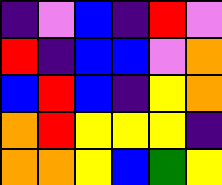[["indigo", "violet", "blue", "indigo", "red", "violet"], ["red", "indigo", "blue", "blue", "violet", "orange"], ["blue", "red", "blue", "indigo", "yellow", "orange"], ["orange", "red", "yellow", "yellow", "yellow", "indigo"], ["orange", "orange", "yellow", "blue", "green", "yellow"]]